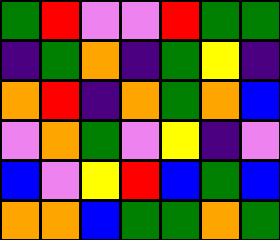[["green", "red", "violet", "violet", "red", "green", "green"], ["indigo", "green", "orange", "indigo", "green", "yellow", "indigo"], ["orange", "red", "indigo", "orange", "green", "orange", "blue"], ["violet", "orange", "green", "violet", "yellow", "indigo", "violet"], ["blue", "violet", "yellow", "red", "blue", "green", "blue"], ["orange", "orange", "blue", "green", "green", "orange", "green"]]